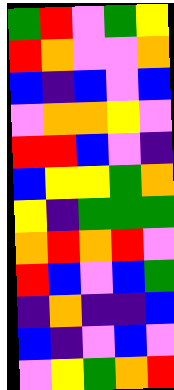[["green", "red", "violet", "green", "yellow"], ["red", "orange", "violet", "violet", "orange"], ["blue", "indigo", "blue", "violet", "blue"], ["violet", "orange", "orange", "yellow", "violet"], ["red", "red", "blue", "violet", "indigo"], ["blue", "yellow", "yellow", "green", "orange"], ["yellow", "indigo", "green", "green", "green"], ["orange", "red", "orange", "red", "violet"], ["red", "blue", "violet", "blue", "green"], ["indigo", "orange", "indigo", "indigo", "blue"], ["blue", "indigo", "violet", "blue", "violet"], ["violet", "yellow", "green", "orange", "red"]]